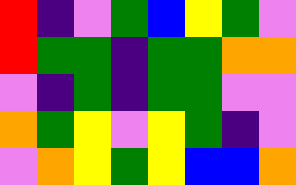[["red", "indigo", "violet", "green", "blue", "yellow", "green", "violet"], ["red", "green", "green", "indigo", "green", "green", "orange", "orange"], ["violet", "indigo", "green", "indigo", "green", "green", "violet", "violet"], ["orange", "green", "yellow", "violet", "yellow", "green", "indigo", "violet"], ["violet", "orange", "yellow", "green", "yellow", "blue", "blue", "orange"]]